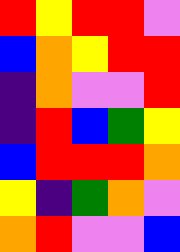[["red", "yellow", "red", "red", "violet"], ["blue", "orange", "yellow", "red", "red"], ["indigo", "orange", "violet", "violet", "red"], ["indigo", "red", "blue", "green", "yellow"], ["blue", "red", "red", "red", "orange"], ["yellow", "indigo", "green", "orange", "violet"], ["orange", "red", "violet", "violet", "blue"]]